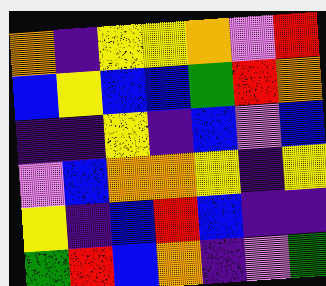[["orange", "indigo", "yellow", "yellow", "orange", "violet", "red"], ["blue", "yellow", "blue", "blue", "green", "red", "orange"], ["indigo", "indigo", "yellow", "indigo", "blue", "violet", "blue"], ["violet", "blue", "orange", "orange", "yellow", "indigo", "yellow"], ["yellow", "indigo", "blue", "red", "blue", "indigo", "indigo"], ["green", "red", "blue", "orange", "indigo", "violet", "green"]]